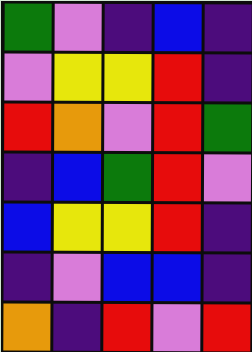[["green", "violet", "indigo", "blue", "indigo"], ["violet", "yellow", "yellow", "red", "indigo"], ["red", "orange", "violet", "red", "green"], ["indigo", "blue", "green", "red", "violet"], ["blue", "yellow", "yellow", "red", "indigo"], ["indigo", "violet", "blue", "blue", "indigo"], ["orange", "indigo", "red", "violet", "red"]]